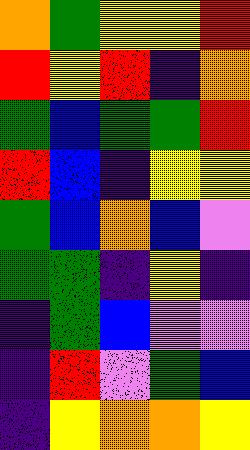[["orange", "green", "yellow", "yellow", "red"], ["red", "yellow", "red", "indigo", "orange"], ["green", "blue", "green", "green", "red"], ["red", "blue", "indigo", "yellow", "yellow"], ["green", "blue", "orange", "blue", "violet"], ["green", "green", "indigo", "yellow", "indigo"], ["indigo", "green", "blue", "violet", "violet"], ["indigo", "red", "violet", "green", "blue"], ["indigo", "yellow", "orange", "orange", "yellow"]]